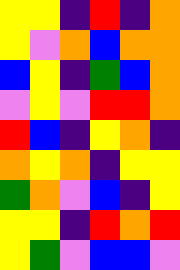[["yellow", "yellow", "indigo", "red", "indigo", "orange"], ["yellow", "violet", "orange", "blue", "orange", "orange"], ["blue", "yellow", "indigo", "green", "blue", "orange"], ["violet", "yellow", "violet", "red", "red", "orange"], ["red", "blue", "indigo", "yellow", "orange", "indigo"], ["orange", "yellow", "orange", "indigo", "yellow", "yellow"], ["green", "orange", "violet", "blue", "indigo", "yellow"], ["yellow", "yellow", "indigo", "red", "orange", "red"], ["yellow", "green", "violet", "blue", "blue", "violet"]]